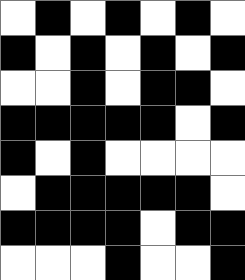[["white", "black", "white", "black", "white", "black", "white"], ["black", "white", "black", "white", "black", "white", "black"], ["white", "white", "black", "white", "black", "black", "white"], ["black", "black", "black", "black", "black", "white", "black"], ["black", "white", "black", "white", "white", "white", "white"], ["white", "black", "black", "black", "black", "black", "white"], ["black", "black", "black", "black", "white", "black", "black"], ["white", "white", "white", "black", "white", "white", "black"]]